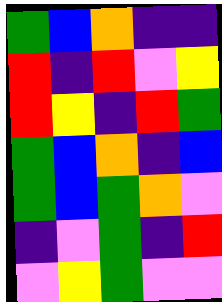[["green", "blue", "orange", "indigo", "indigo"], ["red", "indigo", "red", "violet", "yellow"], ["red", "yellow", "indigo", "red", "green"], ["green", "blue", "orange", "indigo", "blue"], ["green", "blue", "green", "orange", "violet"], ["indigo", "violet", "green", "indigo", "red"], ["violet", "yellow", "green", "violet", "violet"]]